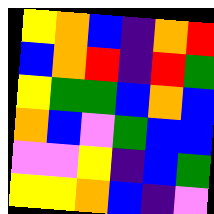[["yellow", "orange", "blue", "indigo", "orange", "red"], ["blue", "orange", "red", "indigo", "red", "green"], ["yellow", "green", "green", "blue", "orange", "blue"], ["orange", "blue", "violet", "green", "blue", "blue"], ["violet", "violet", "yellow", "indigo", "blue", "green"], ["yellow", "yellow", "orange", "blue", "indigo", "violet"]]